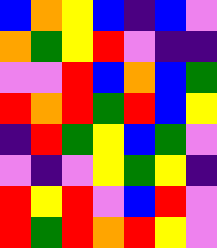[["blue", "orange", "yellow", "blue", "indigo", "blue", "violet"], ["orange", "green", "yellow", "red", "violet", "indigo", "indigo"], ["violet", "violet", "red", "blue", "orange", "blue", "green"], ["red", "orange", "red", "green", "red", "blue", "yellow"], ["indigo", "red", "green", "yellow", "blue", "green", "violet"], ["violet", "indigo", "violet", "yellow", "green", "yellow", "indigo"], ["red", "yellow", "red", "violet", "blue", "red", "violet"], ["red", "green", "red", "orange", "red", "yellow", "violet"]]